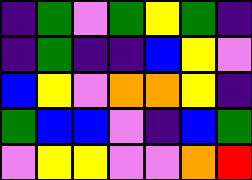[["indigo", "green", "violet", "green", "yellow", "green", "indigo"], ["indigo", "green", "indigo", "indigo", "blue", "yellow", "violet"], ["blue", "yellow", "violet", "orange", "orange", "yellow", "indigo"], ["green", "blue", "blue", "violet", "indigo", "blue", "green"], ["violet", "yellow", "yellow", "violet", "violet", "orange", "red"]]